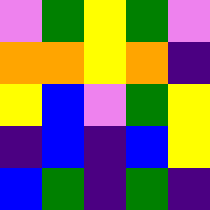[["violet", "green", "yellow", "green", "violet"], ["orange", "orange", "yellow", "orange", "indigo"], ["yellow", "blue", "violet", "green", "yellow"], ["indigo", "blue", "indigo", "blue", "yellow"], ["blue", "green", "indigo", "green", "indigo"]]